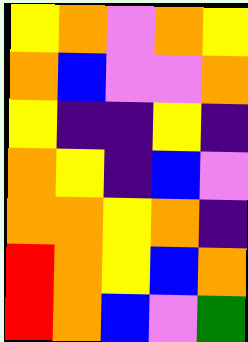[["yellow", "orange", "violet", "orange", "yellow"], ["orange", "blue", "violet", "violet", "orange"], ["yellow", "indigo", "indigo", "yellow", "indigo"], ["orange", "yellow", "indigo", "blue", "violet"], ["orange", "orange", "yellow", "orange", "indigo"], ["red", "orange", "yellow", "blue", "orange"], ["red", "orange", "blue", "violet", "green"]]